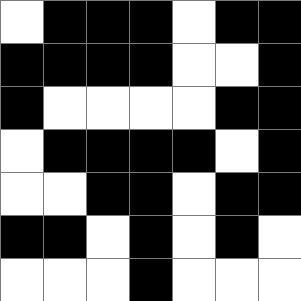[["white", "black", "black", "black", "white", "black", "black"], ["black", "black", "black", "black", "white", "white", "black"], ["black", "white", "white", "white", "white", "black", "black"], ["white", "black", "black", "black", "black", "white", "black"], ["white", "white", "black", "black", "white", "black", "black"], ["black", "black", "white", "black", "white", "black", "white"], ["white", "white", "white", "black", "white", "white", "white"]]